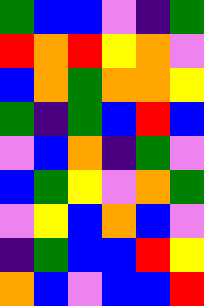[["green", "blue", "blue", "violet", "indigo", "green"], ["red", "orange", "red", "yellow", "orange", "violet"], ["blue", "orange", "green", "orange", "orange", "yellow"], ["green", "indigo", "green", "blue", "red", "blue"], ["violet", "blue", "orange", "indigo", "green", "violet"], ["blue", "green", "yellow", "violet", "orange", "green"], ["violet", "yellow", "blue", "orange", "blue", "violet"], ["indigo", "green", "blue", "blue", "red", "yellow"], ["orange", "blue", "violet", "blue", "blue", "red"]]